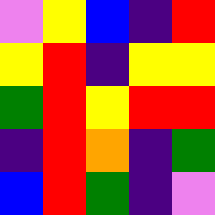[["violet", "yellow", "blue", "indigo", "red"], ["yellow", "red", "indigo", "yellow", "yellow"], ["green", "red", "yellow", "red", "red"], ["indigo", "red", "orange", "indigo", "green"], ["blue", "red", "green", "indigo", "violet"]]